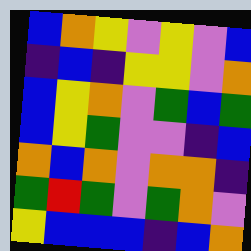[["blue", "orange", "yellow", "violet", "yellow", "violet", "blue"], ["indigo", "blue", "indigo", "yellow", "yellow", "violet", "orange"], ["blue", "yellow", "orange", "violet", "green", "blue", "green"], ["blue", "yellow", "green", "violet", "violet", "indigo", "blue"], ["orange", "blue", "orange", "violet", "orange", "orange", "indigo"], ["green", "red", "green", "violet", "green", "orange", "violet"], ["yellow", "blue", "blue", "blue", "indigo", "blue", "orange"]]